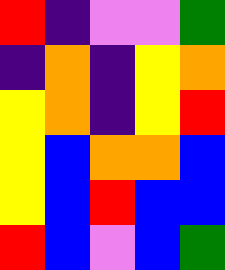[["red", "indigo", "violet", "violet", "green"], ["indigo", "orange", "indigo", "yellow", "orange"], ["yellow", "orange", "indigo", "yellow", "red"], ["yellow", "blue", "orange", "orange", "blue"], ["yellow", "blue", "red", "blue", "blue"], ["red", "blue", "violet", "blue", "green"]]